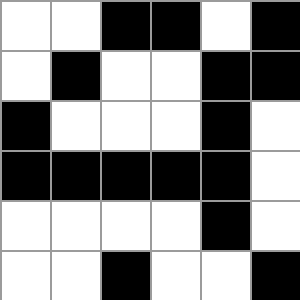[["white", "white", "black", "black", "white", "black"], ["white", "black", "white", "white", "black", "black"], ["black", "white", "white", "white", "black", "white"], ["black", "black", "black", "black", "black", "white"], ["white", "white", "white", "white", "black", "white"], ["white", "white", "black", "white", "white", "black"]]